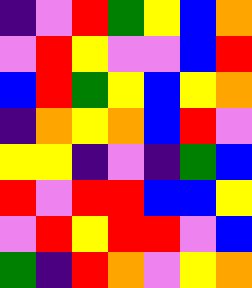[["indigo", "violet", "red", "green", "yellow", "blue", "orange"], ["violet", "red", "yellow", "violet", "violet", "blue", "red"], ["blue", "red", "green", "yellow", "blue", "yellow", "orange"], ["indigo", "orange", "yellow", "orange", "blue", "red", "violet"], ["yellow", "yellow", "indigo", "violet", "indigo", "green", "blue"], ["red", "violet", "red", "red", "blue", "blue", "yellow"], ["violet", "red", "yellow", "red", "red", "violet", "blue"], ["green", "indigo", "red", "orange", "violet", "yellow", "orange"]]